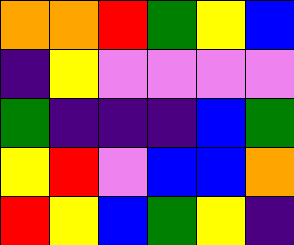[["orange", "orange", "red", "green", "yellow", "blue"], ["indigo", "yellow", "violet", "violet", "violet", "violet"], ["green", "indigo", "indigo", "indigo", "blue", "green"], ["yellow", "red", "violet", "blue", "blue", "orange"], ["red", "yellow", "blue", "green", "yellow", "indigo"]]